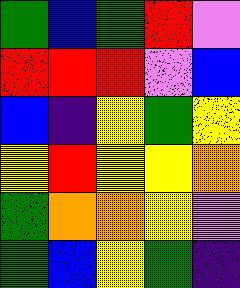[["green", "blue", "green", "red", "violet"], ["red", "red", "red", "violet", "blue"], ["blue", "indigo", "yellow", "green", "yellow"], ["yellow", "red", "yellow", "yellow", "orange"], ["green", "orange", "orange", "yellow", "violet"], ["green", "blue", "yellow", "green", "indigo"]]